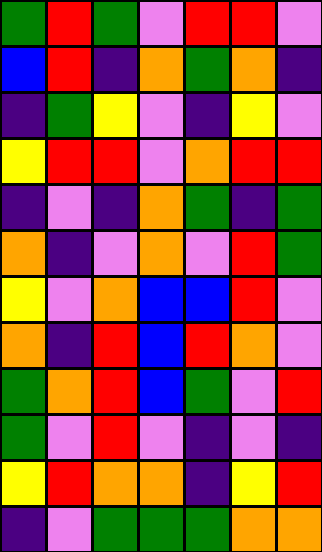[["green", "red", "green", "violet", "red", "red", "violet"], ["blue", "red", "indigo", "orange", "green", "orange", "indigo"], ["indigo", "green", "yellow", "violet", "indigo", "yellow", "violet"], ["yellow", "red", "red", "violet", "orange", "red", "red"], ["indigo", "violet", "indigo", "orange", "green", "indigo", "green"], ["orange", "indigo", "violet", "orange", "violet", "red", "green"], ["yellow", "violet", "orange", "blue", "blue", "red", "violet"], ["orange", "indigo", "red", "blue", "red", "orange", "violet"], ["green", "orange", "red", "blue", "green", "violet", "red"], ["green", "violet", "red", "violet", "indigo", "violet", "indigo"], ["yellow", "red", "orange", "orange", "indigo", "yellow", "red"], ["indigo", "violet", "green", "green", "green", "orange", "orange"]]